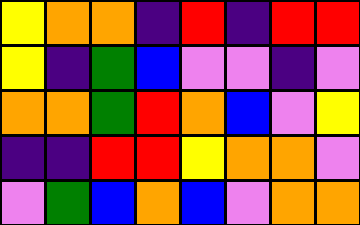[["yellow", "orange", "orange", "indigo", "red", "indigo", "red", "red"], ["yellow", "indigo", "green", "blue", "violet", "violet", "indigo", "violet"], ["orange", "orange", "green", "red", "orange", "blue", "violet", "yellow"], ["indigo", "indigo", "red", "red", "yellow", "orange", "orange", "violet"], ["violet", "green", "blue", "orange", "blue", "violet", "orange", "orange"]]